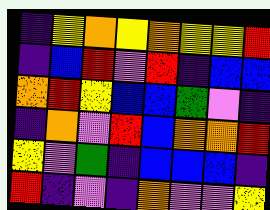[["indigo", "yellow", "orange", "yellow", "orange", "yellow", "yellow", "red"], ["indigo", "blue", "red", "violet", "red", "indigo", "blue", "blue"], ["orange", "red", "yellow", "blue", "blue", "green", "violet", "indigo"], ["indigo", "orange", "violet", "red", "blue", "orange", "orange", "red"], ["yellow", "violet", "green", "indigo", "blue", "blue", "blue", "indigo"], ["red", "indigo", "violet", "indigo", "orange", "violet", "violet", "yellow"]]